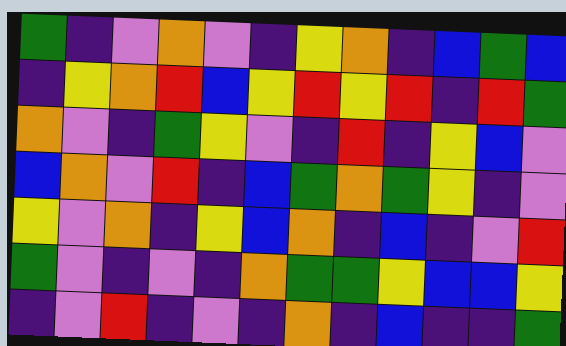[["green", "indigo", "violet", "orange", "violet", "indigo", "yellow", "orange", "indigo", "blue", "green", "blue"], ["indigo", "yellow", "orange", "red", "blue", "yellow", "red", "yellow", "red", "indigo", "red", "green"], ["orange", "violet", "indigo", "green", "yellow", "violet", "indigo", "red", "indigo", "yellow", "blue", "violet"], ["blue", "orange", "violet", "red", "indigo", "blue", "green", "orange", "green", "yellow", "indigo", "violet"], ["yellow", "violet", "orange", "indigo", "yellow", "blue", "orange", "indigo", "blue", "indigo", "violet", "red"], ["green", "violet", "indigo", "violet", "indigo", "orange", "green", "green", "yellow", "blue", "blue", "yellow"], ["indigo", "violet", "red", "indigo", "violet", "indigo", "orange", "indigo", "blue", "indigo", "indigo", "green"]]